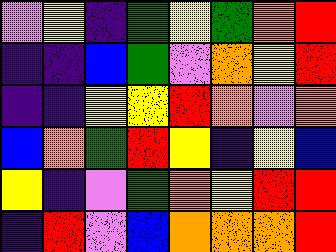[["violet", "yellow", "indigo", "green", "yellow", "green", "orange", "red"], ["indigo", "indigo", "blue", "green", "violet", "orange", "yellow", "red"], ["indigo", "indigo", "yellow", "yellow", "red", "orange", "violet", "orange"], ["blue", "orange", "green", "red", "yellow", "indigo", "yellow", "blue"], ["yellow", "indigo", "violet", "green", "orange", "yellow", "red", "red"], ["indigo", "red", "violet", "blue", "orange", "orange", "orange", "red"]]